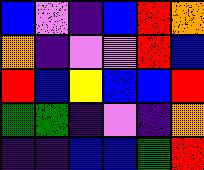[["blue", "violet", "indigo", "blue", "red", "orange"], ["orange", "indigo", "violet", "violet", "red", "blue"], ["red", "blue", "yellow", "blue", "blue", "red"], ["green", "green", "indigo", "violet", "indigo", "orange"], ["indigo", "indigo", "blue", "blue", "green", "red"]]